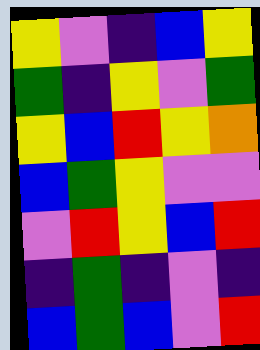[["yellow", "violet", "indigo", "blue", "yellow"], ["green", "indigo", "yellow", "violet", "green"], ["yellow", "blue", "red", "yellow", "orange"], ["blue", "green", "yellow", "violet", "violet"], ["violet", "red", "yellow", "blue", "red"], ["indigo", "green", "indigo", "violet", "indigo"], ["blue", "green", "blue", "violet", "red"]]